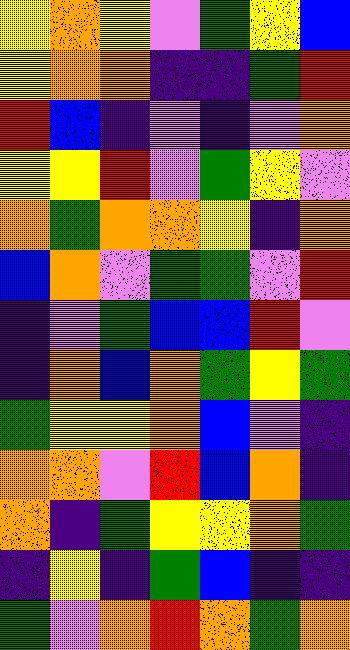[["yellow", "orange", "yellow", "violet", "green", "yellow", "blue"], ["yellow", "orange", "orange", "indigo", "indigo", "green", "red"], ["red", "blue", "indigo", "violet", "indigo", "violet", "orange"], ["yellow", "yellow", "red", "violet", "green", "yellow", "violet"], ["orange", "green", "orange", "orange", "yellow", "indigo", "orange"], ["blue", "orange", "violet", "green", "green", "violet", "red"], ["indigo", "violet", "green", "blue", "blue", "red", "violet"], ["indigo", "orange", "blue", "orange", "green", "yellow", "green"], ["green", "yellow", "yellow", "orange", "blue", "violet", "indigo"], ["orange", "orange", "violet", "red", "blue", "orange", "indigo"], ["orange", "indigo", "green", "yellow", "yellow", "orange", "green"], ["indigo", "yellow", "indigo", "green", "blue", "indigo", "indigo"], ["green", "violet", "orange", "red", "orange", "green", "orange"]]